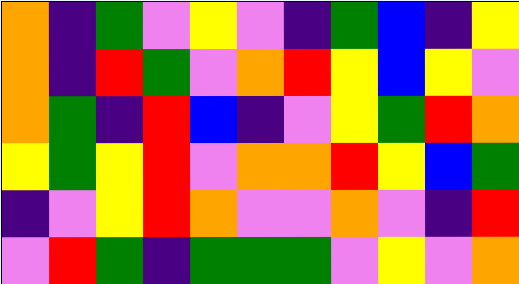[["orange", "indigo", "green", "violet", "yellow", "violet", "indigo", "green", "blue", "indigo", "yellow"], ["orange", "indigo", "red", "green", "violet", "orange", "red", "yellow", "blue", "yellow", "violet"], ["orange", "green", "indigo", "red", "blue", "indigo", "violet", "yellow", "green", "red", "orange"], ["yellow", "green", "yellow", "red", "violet", "orange", "orange", "red", "yellow", "blue", "green"], ["indigo", "violet", "yellow", "red", "orange", "violet", "violet", "orange", "violet", "indigo", "red"], ["violet", "red", "green", "indigo", "green", "green", "green", "violet", "yellow", "violet", "orange"]]